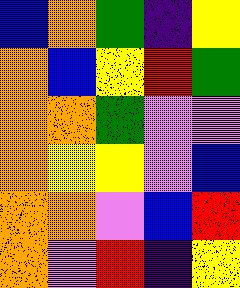[["blue", "orange", "green", "indigo", "yellow"], ["orange", "blue", "yellow", "red", "green"], ["orange", "orange", "green", "violet", "violet"], ["orange", "yellow", "yellow", "violet", "blue"], ["orange", "orange", "violet", "blue", "red"], ["orange", "violet", "red", "indigo", "yellow"]]